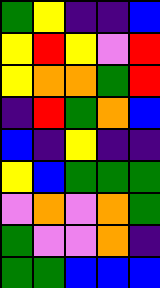[["green", "yellow", "indigo", "indigo", "blue"], ["yellow", "red", "yellow", "violet", "red"], ["yellow", "orange", "orange", "green", "red"], ["indigo", "red", "green", "orange", "blue"], ["blue", "indigo", "yellow", "indigo", "indigo"], ["yellow", "blue", "green", "green", "green"], ["violet", "orange", "violet", "orange", "green"], ["green", "violet", "violet", "orange", "indigo"], ["green", "green", "blue", "blue", "blue"]]